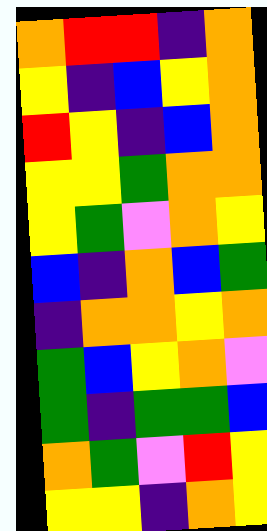[["orange", "red", "red", "indigo", "orange"], ["yellow", "indigo", "blue", "yellow", "orange"], ["red", "yellow", "indigo", "blue", "orange"], ["yellow", "yellow", "green", "orange", "orange"], ["yellow", "green", "violet", "orange", "yellow"], ["blue", "indigo", "orange", "blue", "green"], ["indigo", "orange", "orange", "yellow", "orange"], ["green", "blue", "yellow", "orange", "violet"], ["green", "indigo", "green", "green", "blue"], ["orange", "green", "violet", "red", "yellow"], ["yellow", "yellow", "indigo", "orange", "yellow"]]